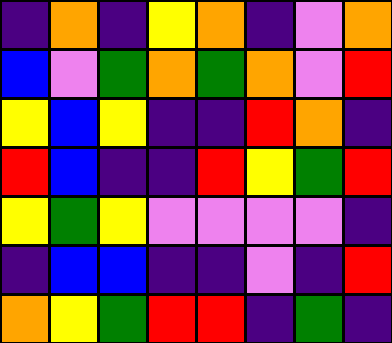[["indigo", "orange", "indigo", "yellow", "orange", "indigo", "violet", "orange"], ["blue", "violet", "green", "orange", "green", "orange", "violet", "red"], ["yellow", "blue", "yellow", "indigo", "indigo", "red", "orange", "indigo"], ["red", "blue", "indigo", "indigo", "red", "yellow", "green", "red"], ["yellow", "green", "yellow", "violet", "violet", "violet", "violet", "indigo"], ["indigo", "blue", "blue", "indigo", "indigo", "violet", "indigo", "red"], ["orange", "yellow", "green", "red", "red", "indigo", "green", "indigo"]]